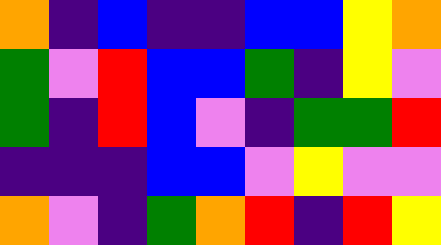[["orange", "indigo", "blue", "indigo", "indigo", "blue", "blue", "yellow", "orange"], ["green", "violet", "red", "blue", "blue", "green", "indigo", "yellow", "violet"], ["green", "indigo", "red", "blue", "violet", "indigo", "green", "green", "red"], ["indigo", "indigo", "indigo", "blue", "blue", "violet", "yellow", "violet", "violet"], ["orange", "violet", "indigo", "green", "orange", "red", "indigo", "red", "yellow"]]